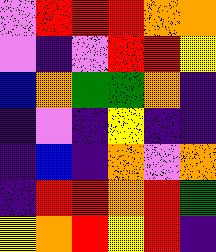[["violet", "red", "red", "red", "orange", "orange"], ["violet", "indigo", "violet", "red", "red", "yellow"], ["blue", "orange", "green", "green", "orange", "indigo"], ["indigo", "violet", "indigo", "yellow", "indigo", "indigo"], ["indigo", "blue", "indigo", "orange", "violet", "orange"], ["indigo", "red", "red", "orange", "red", "green"], ["yellow", "orange", "red", "yellow", "red", "indigo"]]